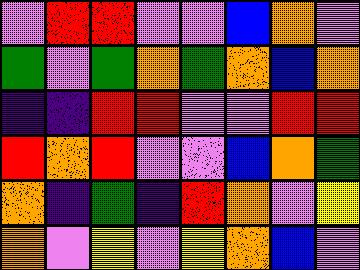[["violet", "red", "red", "violet", "violet", "blue", "orange", "violet"], ["green", "violet", "green", "orange", "green", "orange", "blue", "orange"], ["indigo", "indigo", "red", "red", "violet", "violet", "red", "red"], ["red", "orange", "red", "violet", "violet", "blue", "orange", "green"], ["orange", "indigo", "green", "indigo", "red", "orange", "violet", "yellow"], ["orange", "violet", "yellow", "violet", "yellow", "orange", "blue", "violet"]]